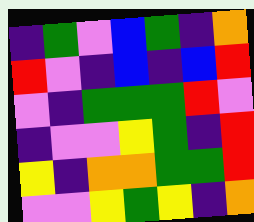[["indigo", "green", "violet", "blue", "green", "indigo", "orange"], ["red", "violet", "indigo", "blue", "indigo", "blue", "red"], ["violet", "indigo", "green", "green", "green", "red", "violet"], ["indigo", "violet", "violet", "yellow", "green", "indigo", "red"], ["yellow", "indigo", "orange", "orange", "green", "green", "red"], ["violet", "violet", "yellow", "green", "yellow", "indigo", "orange"]]